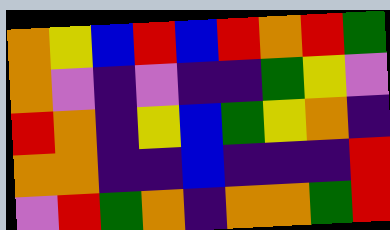[["orange", "yellow", "blue", "red", "blue", "red", "orange", "red", "green"], ["orange", "violet", "indigo", "violet", "indigo", "indigo", "green", "yellow", "violet"], ["red", "orange", "indigo", "yellow", "blue", "green", "yellow", "orange", "indigo"], ["orange", "orange", "indigo", "indigo", "blue", "indigo", "indigo", "indigo", "red"], ["violet", "red", "green", "orange", "indigo", "orange", "orange", "green", "red"]]